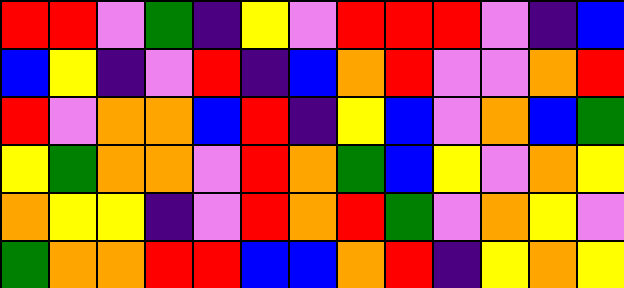[["red", "red", "violet", "green", "indigo", "yellow", "violet", "red", "red", "red", "violet", "indigo", "blue"], ["blue", "yellow", "indigo", "violet", "red", "indigo", "blue", "orange", "red", "violet", "violet", "orange", "red"], ["red", "violet", "orange", "orange", "blue", "red", "indigo", "yellow", "blue", "violet", "orange", "blue", "green"], ["yellow", "green", "orange", "orange", "violet", "red", "orange", "green", "blue", "yellow", "violet", "orange", "yellow"], ["orange", "yellow", "yellow", "indigo", "violet", "red", "orange", "red", "green", "violet", "orange", "yellow", "violet"], ["green", "orange", "orange", "red", "red", "blue", "blue", "orange", "red", "indigo", "yellow", "orange", "yellow"]]